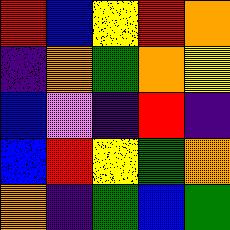[["red", "blue", "yellow", "red", "orange"], ["indigo", "orange", "green", "orange", "yellow"], ["blue", "violet", "indigo", "red", "indigo"], ["blue", "red", "yellow", "green", "orange"], ["orange", "indigo", "green", "blue", "green"]]